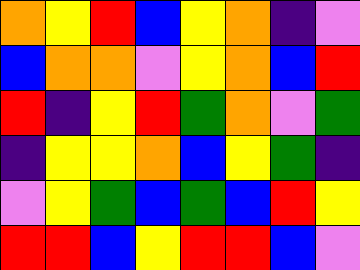[["orange", "yellow", "red", "blue", "yellow", "orange", "indigo", "violet"], ["blue", "orange", "orange", "violet", "yellow", "orange", "blue", "red"], ["red", "indigo", "yellow", "red", "green", "orange", "violet", "green"], ["indigo", "yellow", "yellow", "orange", "blue", "yellow", "green", "indigo"], ["violet", "yellow", "green", "blue", "green", "blue", "red", "yellow"], ["red", "red", "blue", "yellow", "red", "red", "blue", "violet"]]